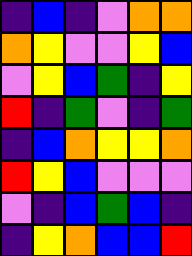[["indigo", "blue", "indigo", "violet", "orange", "orange"], ["orange", "yellow", "violet", "violet", "yellow", "blue"], ["violet", "yellow", "blue", "green", "indigo", "yellow"], ["red", "indigo", "green", "violet", "indigo", "green"], ["indigo", "blue", "orange", "yellow", "yellow", "orange"], ["red", "yellow", "blue", "violet", "violet", "violet"], ["violet", "indigo", "blue", "green", "blue", "indigo"], ["indigo", "yellow", "orange", "blue", "blue", "red"]]